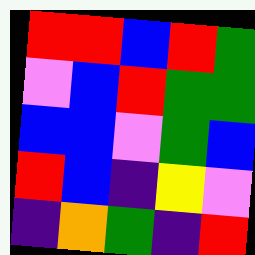[["red", "red", "blue", "red", "green"], ["violet", "blue", "red", "green", "green"], ["blue", "blue", "violet", "green", "blue"], ["red", "blue", "indigo", "yellow", "violet"], ["indigo", "orange", "green", "indigo", "red"]]